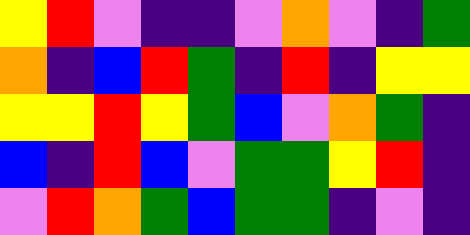[["yellow", "red", "violet", "indigo", "indigo", "violet", "orange", "violet", "indigo", "green"], ["orange", "indigo", "blue", "red", "green", "indigo", "red", "indigo", "yellow", "yellow"], ["yellow", "yellow", "red", "yellow", "green", "blue", "violet", "orange", "green", "indigo"], ["blue", "indigo", "red", "blue", "violet", "green", "green", "yellow", "red", "indigo"], ["violet", "red", "orange", "green", "blue", "green", "green", "indigo", "violet", "indigo"]]